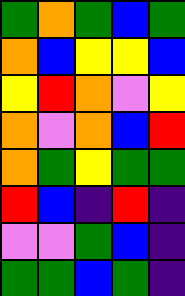[["green", "orange", "green", "blue", "green"], ["orange", "blue", "yellow", "yellow", "blue"], ["yellow", "red", "orange", "violet", "yellow"], ["orange", "violet", "orange", "blue", "red"], ["orange", "green", "yellow", "green", "green"], ["red", "blue", "indigo", "red", "indigo"], ["violet", "violet", "green", "blue", "indigo"], ["green", "green", "blue", "green", "indigo"]]